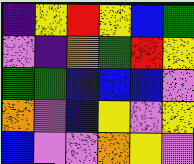[["indigo", "yellow", "red", "yellow", "blue", "green"], ["violet", "indigo", "orange", "green", "red", "yellow"], ["green", "green", "blue", "blue", "blue", "violet"], ["orange", "violet", "blue", "yellow", "violet", "yellow"], ["blue", "violet", "violet", "orange", "yellow", "violet"]]